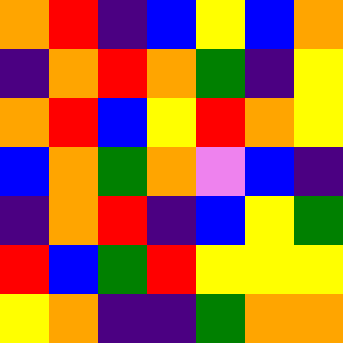[["orange", "red", "indigo", "blue", "yellow", "blue", "orange"], ["indigo", "orange", "red", "orange", "green", "indigo", "yellow"], ["orange", "red", "blue", "yellow", "red", "orange", "yellow"], ["blue", "orange", "green", "orange", "violet", "blue", "indigo"], ["indigo", "orange", "red", "indigo", "blue", "yellow", "green"], ["red", "blue", "green", "red", "yellow", "yellow", "yellow"], ["yellow", "orange", "indigo", "indigo", "green", "orange", "orange"]]